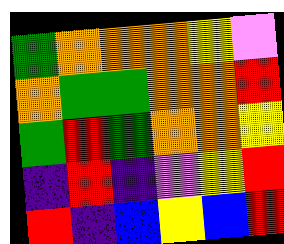[["green", "orange", "orange", "orange", "yellow", "violet"], ["orange", "green", "green", "orange", "orange", "red"], ["green", "red", "green", "orange", "orange", "yellow"], ["indigo", "red", "indigo", "violet", "yellow", "red"], ["red", "indigo", "blue", "yellow", "blue", "red"]]